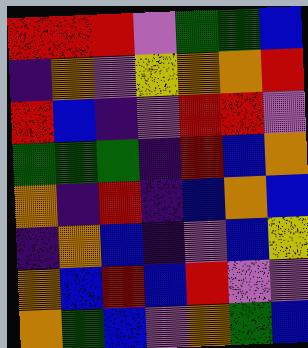[["red", "red", "red", "violet", "green", "green", "blue"], ["indigo", "orange", "violet", "yellow", "orange", "orange", "red"], ["red", "blue", "indigo", "violet", "red", "red", "violet"], ["green", "green", "green", "indigo", "red", "blue", "orange"], ["orange", "indigo", "red", "indigo", "blue", "orange", "blue"], ["indigo", "orange", "blue", "indigo", "violet", "blue", "yellow"], ["orange", "blue", "red", "blue", "red", "violet", "violet"], ["orange", "green", "blue", "violet", "orange", "green", "blue"]]